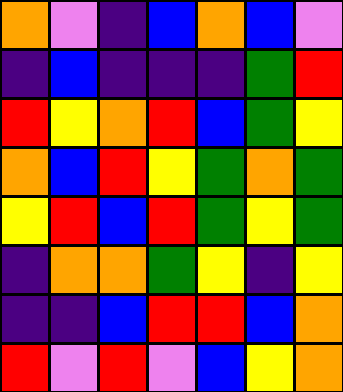[["orange", "violet", "indigo", "blue", "orange", "blue", "violet"], ["indigo", "blue", "indigo", "indigo", "indigo", "green", "red"], ["red", "yellow", "orange", "red", "blue", "green", "yellow"], ["orange", "blue", "red", "yellow", "green", "orange", "green"], ["yellow", "red", "blue", "red", "green", "yellow", "green"], ["indigo", "orange", "orange", "green", "yellow", "indigo", "yellow"], ["indigo", "indigo", "blue", "red", "red", "blue", "orange"], ["red", "violet", "red", "violet", "blue", "yellow", "orange"]]